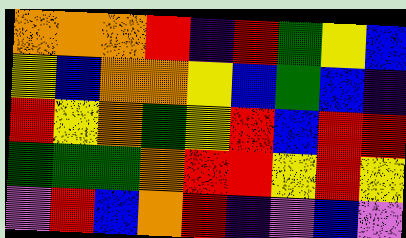[["orange", "orange", "orange", "red", "indigo", "red", "green", "yellow", "blue"], ["yellow", "blue", "orange", "orange", "yellow", "blue", "green", "blue", "indigo"], ["red", "yellow", "orange", "green", "yellow", "red", "blue", "red", "red"], ["green", "green", "green", "orange", "red", "red", "yellow", "red", "yellow"], ["violet", "red", "blue", "orange", "red", "indigo", "violet", "blue", "violet"]]